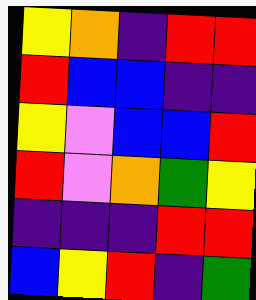[["yellow", "orange", "indigo", "red", "red"], ["red", "blue", "blue", "indigo", "indigo"], ["yellow", "violet", "blue", "blue", "red"], ["red", "violet", "orange", "green", "yellow"], ["indigo", "indigo", "indigo", "red", "red"], ["blue", "yellow", "red", "indigo", "green"]]